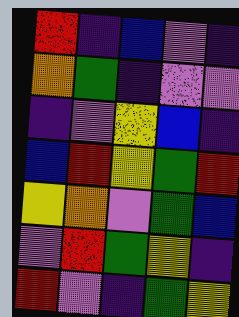[["red", "indigo", "blue", "violet", "indigo"], ["orange", "green", "indigo", "violet", "violet"], ["indigo", "violet", "yellow", "blue", "indigo"], ["blue", "red", "yellow", "green", "red"], ["yellow", "orange", "violet", "green", "blue"], ["violet", "red", "green", "yellow", "indigo"], ["red", "violet", "indigo", "green", "yellow"]]